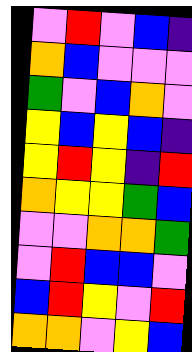[["violet", "red", "violet", "blue", "indigo"], ["orange", "blue", "violet", "violet", "violet"], ["green", "violet", "blue", "orange", "violet"], ["yellow", "blue", "yellow", "blue", "indigo"], ["yellow", "red", "yellow", "indigo", "red"], ["orange", "yellow", "yellow", "green", "blue"], ["violet", "violet", "orange", "orange", "green"], ["violet", "red", "blue", "blue", "violet"], ["blue", "red", "yellow", "violet", "red"], ["orange", "orange", "violet", "yellow", "blue"]]